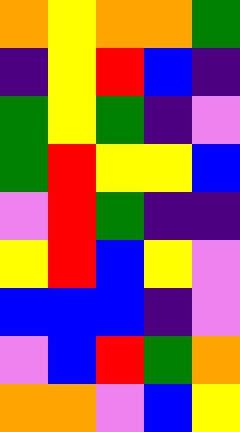[["orange", "yellow", "orange", "orange", "green"], ["indigo", "yellow", "red", "blue", "indigo"], ["green", "yellow", "green", "indigo", "violet"], ["green", "red", "yellow", "yellow", "blue"], ["violet", "red", "green", "indigo", "indigo"], ["yellow", "red", "blue", "yellow", "violet"], ["blue", "blue", "blue", "indigo", "violet"], ["violet", "blue", "red", "green", "orange"], ["orange", "orange", "violet", "blue", "yellow"]]